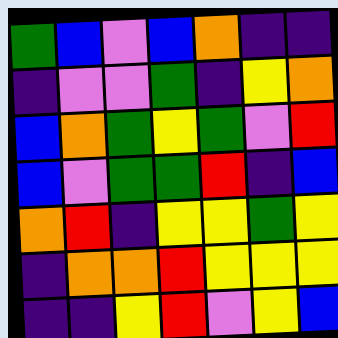[["green", "blue", "violet", "blue", "orange", "indigo", "indigo"], ["indigo", "violet", "violet", "green", "indigo", "yellow", "orange"], ["blue", "orange", "green", "yellow", "green", "violet", "red"], ["blue", "violet", "green", "green", "red", "indigo", "blue"], ["orange", "red", "indigo", "yellow", "yellow", "green", "yellow"], ["indigo", "orange", "orange", "red", "yellow", "yellow", "yellow"], ["indigo", "indigo", "yellow", "red", "violet", "yellow", "blue"]]